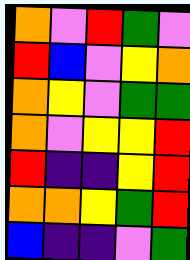[["orange", "violet", "red", "green", "violet"], ["red", "blue", "violet", "yellow", "orange"], ["orange", "yellow", "violet", "green", "green"], ["orange", "violet", "yellow", "yellow", "red"], ["red", "indigo", "indigo", "yellow", "red"], ["orange", "orange", "yellow", "green", "red"], ["blue", "indigo", "indigo", "violet", "green"]]